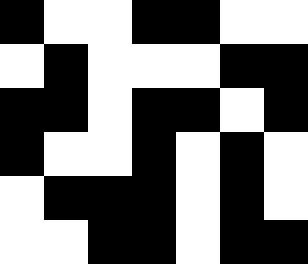[["black", "white", "white", "black", "black", "white", "white"], ["white", "black", "white", "white", "white", "black", "black"], ["black", "black", "white", "black", "black", "white", "black"], ["black", "white", "white", "black", "white", "black", "white"], ["white", "black", "black", "black", "white", "black", "white"], ["white", "white", "black", "black", "white", "black", "black"]]